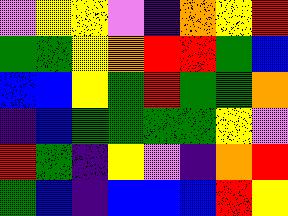[["violet", "yellow", "yellow", "violet", "indigo", "orange", "yellow", "red"], ["green", "green", "yellow", "orange", "red", "red", "green", "blue"], ["blue", "blue", "yellow", "green", "red", "green", "green", "orange"], ["indigo", "blue", "green", "green", "green", "green", "yellow", "violet"], ["red", "green", "indigo", "yellow", "violet", "indigo", "orange", "red"], ["green", "blue", "indigo", "blue", "blue", "blue", "red", "yellow"]]